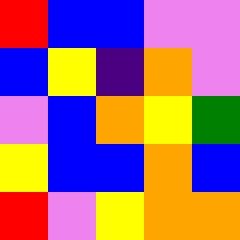[["red", "blue", "blue", "violet", "violet"], ["blue", "yellow", "indigo", "orange", "violet"], ["violet", "blue", "orange", "yellow", "green"], ["yellow", "blue", "blue", "orange", "blue"], ["red", "violet", "yellow", "orange", "orange"]]